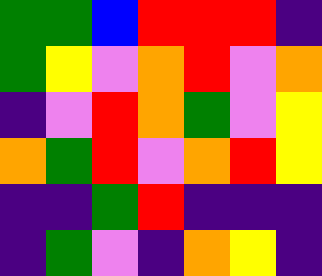[["green", "green", "blue", "red", "red", "red", "indigo"], ["green", "yellow", "violet", "orange", "red", "violet", "orange"], ["indigo", "violet", "red", "orange", "green", "violet", "yellow"], ["orange", "green", "red", "violet", "orange", "red", "yellow"], ["indigo", "indigo", "green", "red", "indigo", "indigo", "indigo"], ["indigo", "green", "violet", "indigo", "orange", "yellow", "indigo"]]